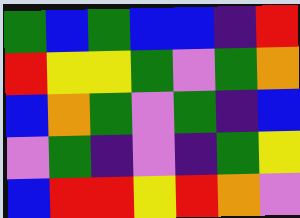[["green", "blue", "green", "blue", "blue", "indigo", "red"], ["red", "yellow", "yellow", "green", "violet", "green", "orange"], ["blue", "orange", "green", "violet", "green", "indigo", "blue"], ["violet", "green", "indigo", "violet", "indigo", "green", "yellow"], ["blue", "red", "red", "yellow", "red", "orange", "violet"]]